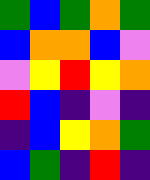[["green", "blue", "green", "orange", "green"], ["blue", "orange", "orange", "blue", "violet"], ["violet", "yellow", "red", "yellow", "orange"], ["red", "blue", "indigo", "violet", "indigo"], ["indigo", "blue", "yellow", "orange", "green"], ["blue", "green", "indigo", "red", "indigo"]]